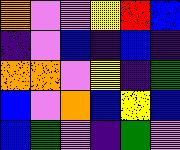[["orange", "violet", "violet", "yellow", "red", "blue"], ["indigo", "violet", "blue", "indigo", "blue", "indigo"], ["orange", "orange", "violet", "yellow", "indigo", "green"], ["blue", "violet", "orange", "blue", "yellow", "blue"], ["blue", "green", "violet", "indigo", "green", "violet"]]